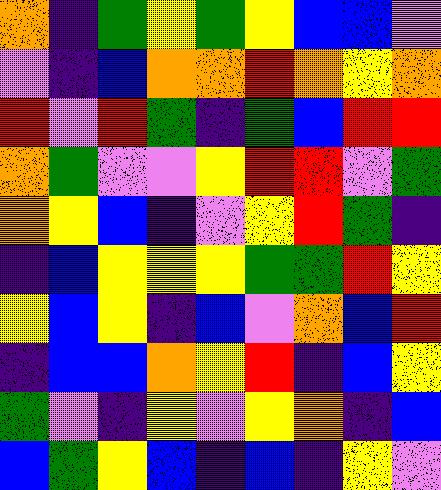[["orange", "indigo", "green", "yellow", "green", "yellow", "blue", "blue", "violet"], ["violet", "indigo", "blue", "orange", "orange", "red", "orange", "yellow", "orange"], ["red", "violet", "red", "green", "indigo", "green", "blue", "red", "red"], ["orange", "green", "violet", "violet", "yellow", "red", "red", "violet", "green"], ["orange", "yellow", "blue", "indigo", "violet", "yellow", "red", "green", "indigo"], ["indigo", "blue", "yellow", "yellow", "yellow", "green", "green", "red", "yellow"], ["yellow", "blue", "yellow", "indigo", "blue", "violet", "orange", "blue", "red"], ["indigo", "blue", "blue", "orange", "yellow", "red", "indigo", "blue", "yellow"], ["green", "violet", "indigo", "yellow", "violet", "yellow", "orange", "indigo", "blue"], ["blue", "green", "yellow", "blue", "indigo", "blue", "indigo", "yellow", "violet"]]